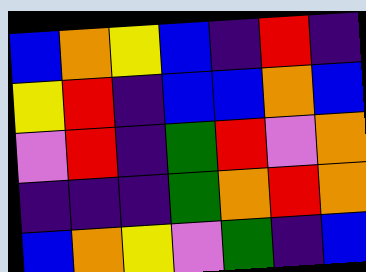[["blue", "orange", "yellow", "blue", "indigo", "red", "indigo"], ["yellow", "red", "indigo", "blue", "blue", "orange", "blue"], ["violet", "red", "indigo", "green", "red", "violet", "orange"], ["indigo", "indigo", "indigo", "green", "orange", "red", "orange"], ["blue", "orange", "yellow", "violet", "green", "indigo", "blue"]]